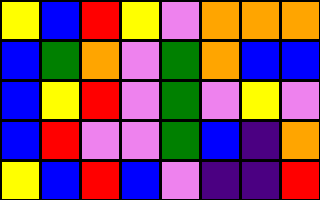[["yellow", "blue", "red", "yellow", "violet", "orange", "orange", "orange"], ["blue", "green", "orange", "violet", "green", "orange", "blue", "blue"], ["blue", "yellow", "red", "violet", "green", "violet", "yellow", "violet"], ["blue", "red", "violet", "violet", "green", "blue", "indigo", "orange"], ["yellow", "blue", "red", "blue", "violet", "indigo", "indigo", "red"]]